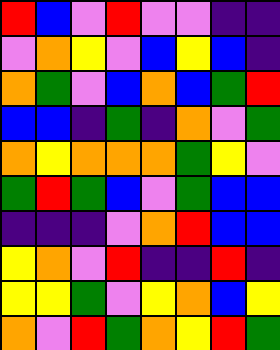[["red", "blue", "violet", "red", "violet", "violet", "indigo", "indigo"], ["violet", "orange", "yellow", "violet", "blue", "yellow", "blue", "indigo"], ["orange", "green", "violet", "blue", "orange", "blue", "green", "red"], ["blue", "blue", "indigo", "green", "indigo", "orange", "violet", "green"], ["orange", "yellow", "orange", "orange", "orange", "green", "yellow", "violet"], ["green", "red", "green", "blue", "violet", "green", "blue", "blue"], ["indigo", "indigo", "indigo", "violet", "orange", "red", "blue", "blue"], ["yellow", "orange", "violet", "red", "indigo", "indigo", "red", "indigo"], ["yellow", "yellow", "green", "violet", "yellow", "orange", "blue", "yellow"], ["orange", "violet", "red", "green", "orange", "yellow", "red", "green"]]